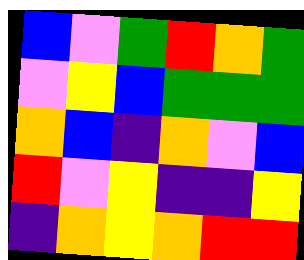[["blue", "violet", "green", "red", "orange", "green"], ["violet", "yellow", "blue", "green", "green", "green"], ["orange", "blue", "indigo", "orange", "violet", "blue"], ["red", "violet", "yellow", "indigo", "indigo", "yellow"], ["indigo", "orange", "yellow", "orange", "red", "red"]]